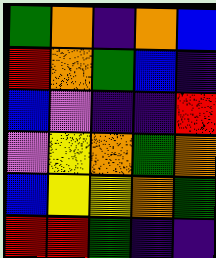[["green", "orange", "indigo", "orange", "blue"], ["red", "orange", "green", "blue", "indigo"], ["blue", "violet", "indigo", "indigo", "red"], ["violet", "yellow", "orange", "green", "orange"], ["blue", "yellow", "yellow", "orange", "green"], ["red", "red", "green", "indigo", "indigo"]]